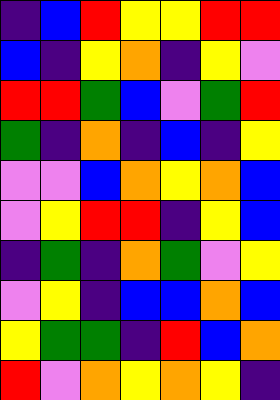[["indigo", "blue", "red", "yellow", "yellow", "red", "red"], ["blue", "indigo", "yellow", "orange", "indigo", "yellow", "violet"], ["red", "red", "green", "blue", "violet", "green", "red"], ["green", "indigo", "orange", "indigo", "blue", "indigo", "yellow"], ["violet", "violet", "blue", "orange", "yellow", "orange", "blue"], ["violet", "yellow", "red", "red", "indigo", "yellow", "blue"], ["indigo", "green", "indigo", "orange", "green", "violet", "yellow"], ["violet", "yellow", "indigo", "blue", "blue", "orange", "blue"], ["yellow", "green", "green", "indigo", "red", "blue", "orange"], ["red", "violet", "orange", "yellow", "orange", "yellow", "indigo"]]